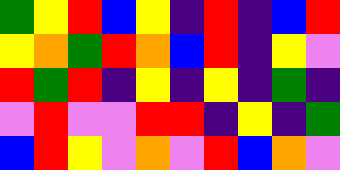[["green", "yellow", "red", "blue", "yellow", "indigo", "red", "indigo", "blue", "red"], ["yellow", "orange", "green", "red", "orange", "blue", "red", "indigo", "yellow", "violet"], ["red", "green", "red", "indigo", "yellow", "indigo", "yellow", "indigo", "green", "indigo"], ["violet", "red", "violet", "violet", "red", "red", "indigo", "yellow", "indigo", "green"], ["blue", "red", "yellow", "violet", "orange", "violet", "red", "blue", "orange", "violet"]]